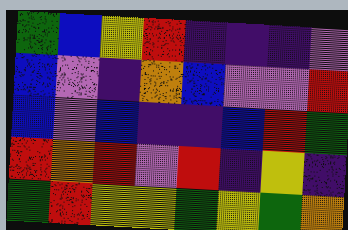[["green", "blue", "yellow", "red", "indigo", "indigo", "indigo", "violet"], ["blue", "violet", "indigo", "orange", "blue", "violet", "violet", "red"], ["blue", "violet", "blue", "indigo", "indigo", "blue", "red", "green"], ["red", "orange", "red", "violet", "red", "indigo", "yellow", "indigo"], ["green", "red", "yellow", "yellow", "green", "yellow", "green", "orange"]]